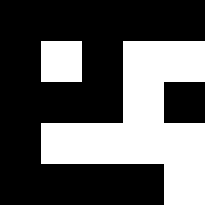[["black", "black", "black", "black", "black"], ["black", "white", "black", "white", "white"], ["black", "black", "black", "white", "black"], ["black", "white", "white", "white", "white"], ["black", "black", "black", "black", "white"]]